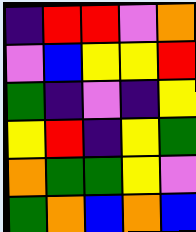[["indigo", "red", "red", "violet", "orange"], ["violet", "blue", "yellow", "yellow", "red"], ["green", "indigo", "violet", "indigo", "yellow"], ["yellow", "red", "indigo", "yellow", "green"], ["orange", "green", "green", "yellow", "violet"], ["green", "orange", "blue", "orange", "blue"]]